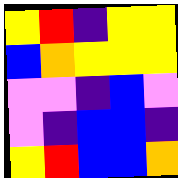[["yellow", "red", "indigo", "yellow", "yellow"], ["blue", "orange", "yellow", "yellow", "yellow"], ["violet", "violet", "indigo", "blue", "violet"], ["violet", "indigo", "blue", "blue", "indigo"], ["yellow", "red", "blue", "blue", "orange"]]